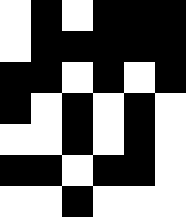[["white", "black", "white", "black", "black", "black"], ["white", "black", "black", "black", "black", "black"], ["black", "black", "white", "black", "white", "black"], ["black", "white", "black", "white", "black", "white"], ["white", "white", "black", "white", "black", "white"], ["black", "black", "white", "black", "black", "white"], ["white", "white", "black", "white", "white", "white"]]